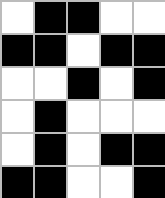[["white", "black", "black", "white", "white"], ["black", "black", "white", "black", "black"], ["white", "white", "black", "white", "black"], ["white", "black", "white", "white", "white"], ["white", "black", "white", "black", "black"], ["black", "black", "white", "white", "black"]]